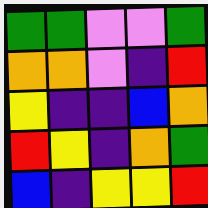[["green", "green", "violet", "violet", "green"], ["orange", "orange", "violet", "indigo", "red"], ["yellow", "indigo", "indigo", "blue", "orange"], ["red", "yellow", "indigo", "orange", "green"], ["blue", "indigo", "yellow", "yellow", "red"]]